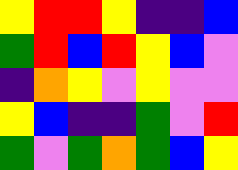[["yellow", "red", "red", "yellow", "indigo", "indigo", "blue"], ["green", "red", "blue", "red", "yellow", "blue", "violet"], ["indigo", "orange", "yellow", "violet", "yellow", "violet", "violet"], ["yellow", "blue", "indigo", "indigo", "green", "violet", "red"], ["green", "violet", "green", "orange", "green", "blue", "yellow"]]